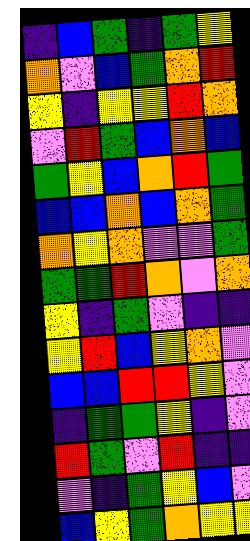[["indigo", "blue", "green", "indigo", "green", "yellow"], ["orange", "violet", "blue", "green", "orange", "red"], ["yellow", "indigo", "yellow", "yellow", "red", "orange"], ["violet", "red", "green", "blue", "orange", "blue"], ["green", "yellow", "blue", "orange", "red", "green"], ["blue", "blue", "orange", "blue", "orange", "green"], ["orange", "yellow", "orange", "violet", "violet", "green"], ["green", "green", "red", "orange", "violet", "orange"], ["yellow", "indigo", "green", "violet", "indigo", "indigo"], ["yellow", "red", "blue", "yellow", "orange", "violet"], ["blue", "blue", "red", "red", "yellow", "violet"], ["indigo", "green", "green", "yellow", "indigo", "violet"], ["red", "green", "violet", "red", "indigo", "indigo"], ["violet", "indigo", "green", "yellow", "blue", "violet"], ["blue", "yellow", "green", "orange", "yellow", "yellow"]]